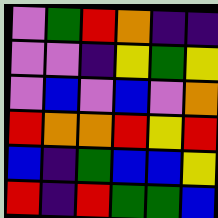[["violet", "green", "red", "orange", "indigo", "indigo"], ["violet", "violet", "indigo", "yellow", "green", "yellow"], ["violet", "blue", "violet", "blue", "violet", "orange"], ["red", "orange", "orange", "red", "yellow", "red"], ["blue", "indigo", "green", "blue", "blue", "yellow"], ["red", "indigo", "red", "green", "green", "blue"]]